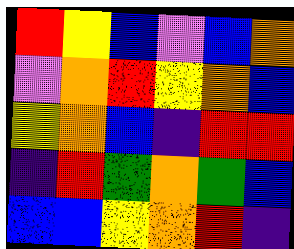[["red", "yellow", "blue", "violet", "blue", "orange"], ["violet", "orange", "red", "yellow", "orange", "blue"], ["yellow", "orange", "blue", "indigo", "red", "red"], ["indigo", "red", "green", "orange", "green", "blue"], ["blue", "blue", "yellow", "orange", "red", "indigo"]]